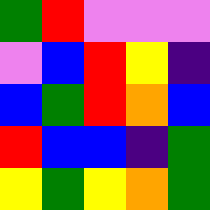[["green", "red", "violet", "violet", "violet"], ["violet", "blue", "red", "yellow", "indigo"], ["blue", "green", "red", "orange", "blue"], ["red", "blue", "blue", "indigo", "green"], ["yellow", "green", "yellow", "orange", "green"]]